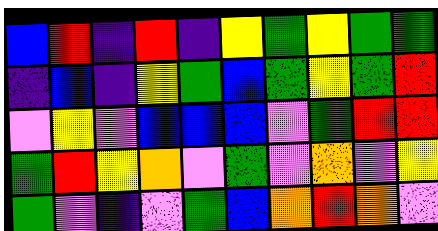[["blue", "red", "indigo", "red", "indigo", "yellow", "green", "yellow", "green", "green"], ["indigo", "blue", "indigo", "yellow", "green", "blue", "green", "yellow", "green", "red"], ["violet", "yellow", "violet", "blue", "blue", "blue", "violet", "green", "red", "red"], ["green", "red", "yellow", "orange", "violet", "green", "violet", "orange", "violet", "yellow"], ["green", "violet", "indigo", "violet", "green", "blue", "orange", "red", "orange", "violet"]]